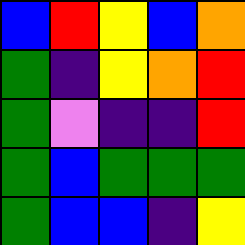[["blue", "red", "yellow", "blue", "orange"], ["green", "indigo", "yellow", "orange", "red"], ["green", "violet", "indigo", "indigo", "red"], ["green", "blue", "green", "green", "green"], ["green", "blue", "blue", "indigo", "yellow"]]